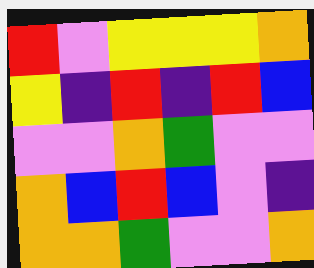[["red", "violet", "yellow", "yellow", "yellow", "orange"], ["yellow", "indigo", "red", "indigo", "red", "blue"], ["violet", "violet", "orange", "green", "violet", "violet"], ["orange", "blue", "red", "blue", "violet", "indigo"], ["orange", "orange", "green", "violet", "violet", "orange"]]